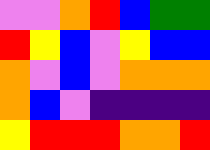[["violet", "violet", "orange", "red", "blue", "green", "green"], ["red", "yellow", "blue", "violet", "yellow", "blue", "blue"], ["orange", "violet", "blue", "violet", "orange", "orange", "orange"], ["orange", "blue", "violet", "indigo", "indigo", "indigo", "indigo"], ["yellow", "red", "red", "red", "orange", "orange", "red"]]